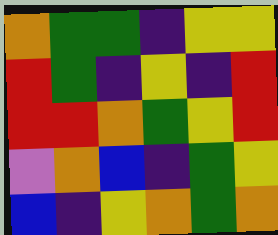[["orange", "green", "green", "indigo", "yellow", "yellow"], ["red", "green", "indigo", "yellow", "indigo", "red"], ["red", "red", "orange", "green", "yellow", "red"], ["violet", "orange", "blue", "indigo", "green", "yellow"], ["blue", "indigo", "yellow", "orange", "green", "orange"]]